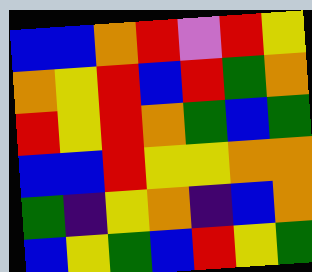[["blue", "blue", "orange", "red", "violet", "red", "yellow"], ["orange", "yellow", "red", "blue", "red", "green", "orange"], ["red", "yellow", "red", "orange", "green", "blue", "green"], ["blue", "blue", "red", "yellow", "yellow", "orange", "orange"], ["green", "indigo", "yellow", "orange", "indigo", "blue", "orange"], ["blue", "yellow", "green", "blue", "red", "yellow", "green"]]